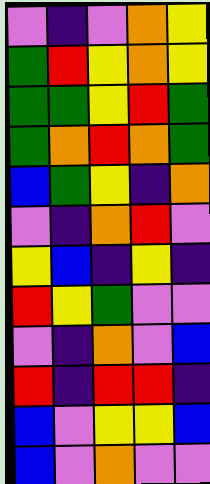[["violet", "indigo", "violet", "orange", "yellow"], ["green", "red", "yellow", "orange", "yellow"], ["green", "green", "yellow", "red", "green"], ["green", "orange", "red", "orange", "green"], ["blue", "green", "yellow", "indigo", "orange"], ["violet", "indigo", "orange", "red", "violet"], ["yellow", "blue", "indigo", "yellow", "indigo"], ["red", "yellow", "green", "violet", "violet"], ["violet", "indigo", "orange", "violet", "blue"], ["red", "indigo", "red", "red", "indigo"], ["blue", "violet", "yellow", "yellow", "blue"], ["blue", "violet", "orange", "violet", "violet"]]